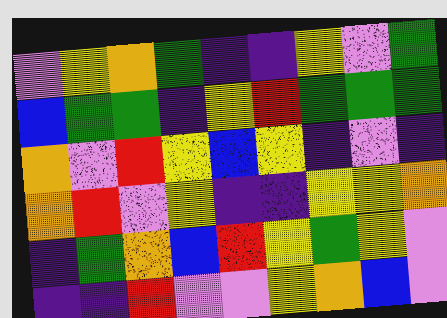[["violet", "yellow", "orange", "green", "indigo", "indigo", "yellow", "violet", "green"], ["blue", "green", "green", "indigo", "yellow", "red", "green", "green", "green"], ["orange", "violet", "red", "yellow", "blue", "yellow", "indigo", "violet", "indigo"], ["orange", "red", "violet", "yellow", "indigo", "indigo", "yellow", "yellow", "orange"], ["indigo", "green", "orange", "blue", "red", "yellow", "green", "yellow", "violet"], ["indigo", "indigo", "red", "violet", "violet", "yellow", "orange", "blue", "violet"]]